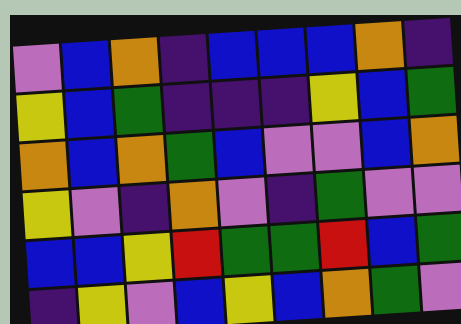[["violet", "blue", "orange", "indigo", "blue", "blue", "blue", "orange", "indigo"], ["yellow", "blue", "green", "indigo", "indigo", "indigo", "yellow", "blue", "green"], ["orange", "blue", "orange", "green", "blue", "violet", "violet", "blue", "orange"], ["yellow", "violet", "indigo", "orange", "violet", "indigo", "green", "violet", "violet"], ["blue", "blue", "yellow", "red", "green", "green", "red", "blue", "green"], ["indigo", "yellow", "violet", "blue", "yellow", "blue", "orange", "green", "violet"]]